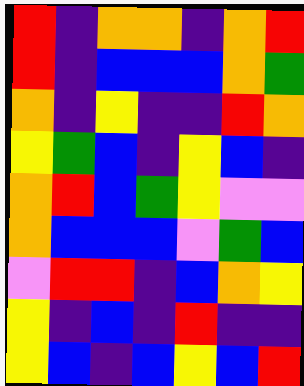[["red", "indigo", "orange", "orange", "indigo", "orange", "red"], ["red", "indigo", "blue", "blue", "blue", "orange", "green"], ["orange", "indigo", "yellow", "indigo", "indigo", "red", "orange"], ["yellow", "green", "blue", "indigo", "yellow", "blue", "indigo"], ["orange", "red", "blue", "green", "yellow", "violet", "violet"], ["orange", "blue", "blue", "blue", "violet", "green", "blue"], ["violet", "red", "red", "indigo", "blue", "orange", "yellow"], ["yellow", "indigo", "blue", "indigo", "red", "indigo", "indigo"], ["yellow", "blue", "indigo", "blue", "yellow", "blue", "red"]]